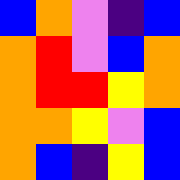[["blue", "orange", "violet", "indigo", "blue"], ["orange", "red", "violet", "blue", "orange"], ["orange", "red", "red", "yellow", "orange"], ["orange", "orange", "yellow", "violet", "blue"], ["orange", "blue", "indigo", "yellow", "blue"]]